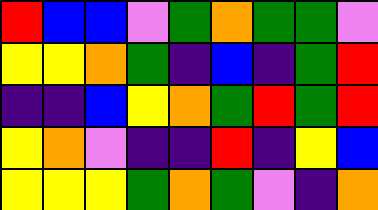[["red", "blue", "blue", "violet", "green", "orange", "green", "green", "violet"], ["yellow", "yellow", "orange", "green", "indigo", "blue", "indigo", "green", "red"], ["indigo", "indigo", "blue", "yellow", "orange", "green", "red", "green", "red"], ["yellow", "orange", "violet", "indigo", "indigo", "red", "indigo", "yellow", "blue"], ["yellow", "yellow", "yellow", "green", "orange", "green", "violet", "indigo", "orange"]]